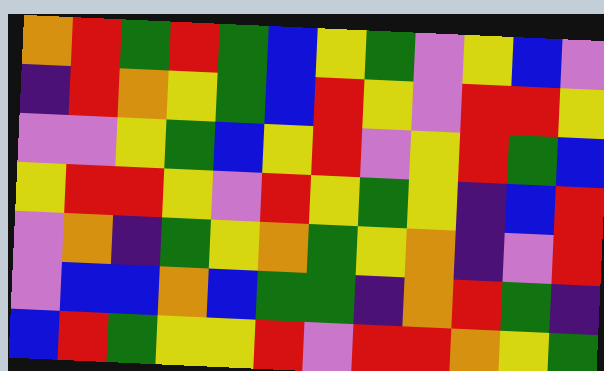[["orange", "red", "green", "red", "green", "blue", "yellow", "green", "violet", "yellow", "blue", "violet"], ["indigo", "red", "orange", "yellow", "green", "blue", "red", "yellow", "violet", "red", "red", "yellow"], ["violet", "violet", "yellow", "green", "blue", "yellow", "red", "violet", "yellow", "red", "green", "blue"], ["yellow", "red", "red", "yellow", "violet", "red", "yellow", "green", "yellow", "indigo", "blue", "red"], ["violet", "orange", "indigo", "green", "yellow", "orange", "green", "yellow", "orange", "indigo", "violet", "red"], ["violet", "blue", "blue", "orange", "blue", "green", "green", "indigo", "orange", "red", "green", "indigo"], ["blue", "red", "green", "yellow", "yellow", "red", "violet", "red", "red", "orange", "yellow", "green"]]